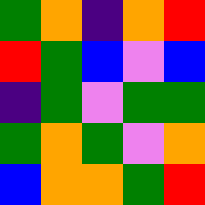[["green", "orange", "indigo", "orange", "red"], ["red", "green", "blue", "violet", "blue"], ["indigo", "green", "violet", "green", "green"], ["green", "orange", "green", "violet", "orange"], ["blue", "orange", "orange", "green", "red"]]